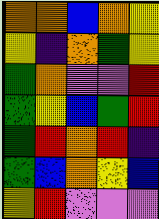[["orange", "orange", "blue", "orange", "yellow"], ["yellow", "indigo", "orange", "green", "yellow"], ["green", "orange", "violet", "violet", "red"], ["green", "yellow", "blue", "green", "red"], ["green", "red", "orange", "red", "indigo"], ["green", "blue", "orange", "yellow", "blue"], ["yellow", "red", "violet", "violet", "violet"]]